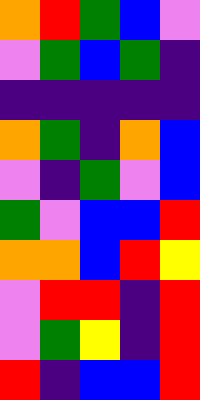[["orange", "red", "green", "blue", "violet"], ["violet", "green", "blue", "green", "indigo"], ["indigo", "indigo", "indigo", "indigo", "indigo"], ["orange", "green", "indigo", "orange", "blue"], ["violet", "indigo", "green", "violet", "blue"], ["green", "violet", "blue", "blue", "red"], ["orange", "orange", "blue", "red", "yellow"], ["violet", "red", "red", "indigo", "red"], ["violet", "green", "yellow", "indigo", "red"], ["red", "indigo", "blue", "blue", "red"]]